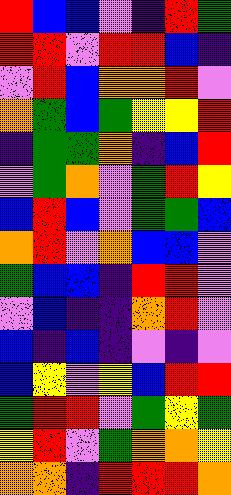[["red", "blue", "blue", "violet", "indigo", "red", "green"], ["red", "red", "violet", "red", "red", "blue", "indigo"], ["violet", "red", "blue", "orange", "orange", "red", "violet"], ["orange", "green", "blue", "green", "yellow", "yellow", "red"], ["indigo", "green", "green", "orange", "indigo", "blue", "red"], ["violet", "green", "orange", "violet", "green", "red", "yellow"], ["blue", "red", "blue", "violet", "green", "green", "blue"], ["orange", "red", "violet", "orange", "blue", "blue", "violet"], ["green", "blue", "blue", "indigo", "red", "red", "violet"], ["violet", "blue", "indigo", "indigo", "orange", "red", "violet"], ["blue", "indigo", "blue", "indigo", "violet", "indigo", "violet"], ["blue", "yellow", "violet", "yellow", "blue", "red", "red"], ["green", "red", "red", "violet", "green", "yellow", "green"], ["yellow", "red", "violet", "green", "orange", "orange", "yellow"], ["orange", "orange", "indigo", "red", "red", "red", "orange"]]